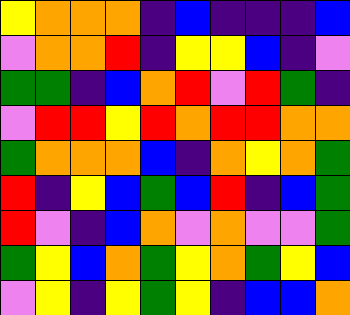[["yellow", "orange", "orange", "orange", "indigo", "blue", "indigo", "indigo", "indigo", "blue"], ["violet", "orange", "orange", "red", "indigo", "yellow", "yellow", "blue", "indigo", "violet"], ["green", "green", "indigo", "blue", "orange", "red", "violet", "red", "green", "indigo"], ["violet", "red", "red", "yellow", "red", "orange", "red", "red", "orange", "orange"], ["green", "orange", "orange", "orange", "blue", "indigo", "orange", "yellow", "orange", "green"], ["red", "indigo", "yellow", "blue", "green", "blue", "red", "indigo", "blue", "green"], ["red", "violet", "indigo", "blue", "orange", "violet", "orange", "violet", "violet", "green"], ["green", "yellow", "blue", "orange", "green", "yellow", "orange", "green", "yellow", "blue"], ["violet", "yellow", "indigo", "yellow", "green", "yellow", "indigo", "blue", "blue", "orange"]]